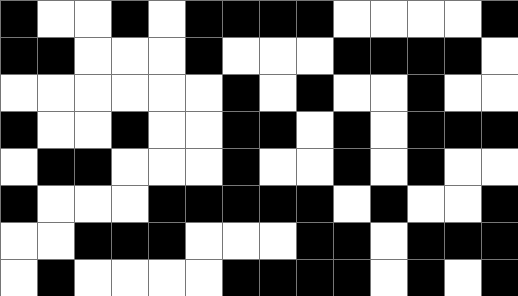[["black", "white", "white", "black", "white", "black", "black", "black", "black", "white", "white", "white", "white", "black"], ["black", "black", "white", "white", "white", "black", "white", "white", "white", "black", "black", "black", "black", "white"], ["white", "white", "white", "white", "white", "white", "black", "white", "black", "white", "white", "black", "white", "white"], ["black", "white", "white", "black", "white", "white", "black", "black", "white", "black", "white", "black", "black", "black"], ["white", "black", "black", "white", "white", "white", "black", "white", "white", "black", "white", "black", "white", "white"], ["black", "white", "white", "white", "black", "black", "black", "black", "black", "white", "black", "white", "white", "black"], ["white", "white", "black", "black", "black", "white", "white", "white", "black", "black", "white", "black", "black", "black"], ["white", "black", "white", "white", "white", "white", "black", "black", "black", "black", "white", "black", "white", "black"]]